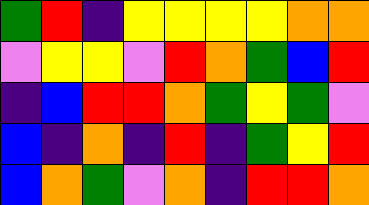[["green", "red", "indigo", "yellow", "yellow", "yellow", "yellow", "orange", "orange"], ["violet", "yellow", "yellow", "violet", "red", "orange", "green", "blue", "red"], ["indigo", "blue", "red", "red", "orange", "green", "yellow", "green", "violet"], ["blue", "indigo", "orange", "indigo", "red", "indigo", "green", "yellow", "red"], ["blue", "orange", "green", "violet", "orange", "indigo", "red", "red", "orange"]]